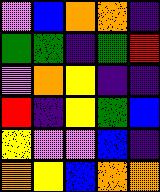[["violet", "blue", "orange", "orange", "indigo"], ["green", "green", "indigo", "green", "red"], ["violet", "orange", "yellow", "indigo", "indigo"], ["red", "indigo", "yellow", "green", "blue"], ["yellow", "violet", "violet", "blue", "indigo"], ["orange", "yellow", "blue", "orange", "orange"]]